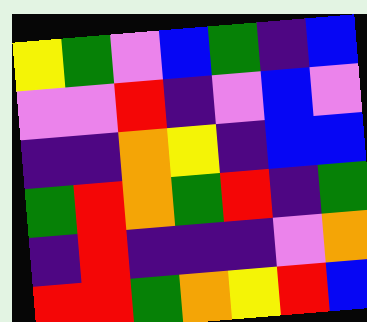[["yellow", "green", "violet", "blue", "green", "indigo", "blue"], ["violet", "violet", "red", "indigo", "violet", "blue", "violet"], ["indigo", "indigo", "orange", "yellow", "indigo", "blue", "blue"], ["green", "red", "orange", "green", "red", "indigo", "green"], ["indigo", "red", "indigo", "indigo", "indigo", "violet", "orange"], ["red", "red", "green", "orange", "yellow", "red", "blue"]]